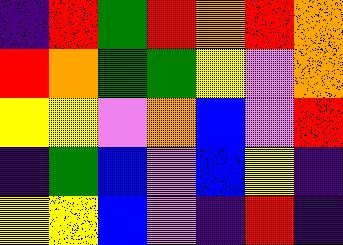[["indigo", "red", "green", "red", "orange", "red", "orange"], ["red", "orange", "green", "green", "yellow", "violet", "orange"], ["yellow", "yellow", "violet", "orange", "blue", "violet", "red"], ["indigo", "green", "blue", "violet", "blue", "yellow", "indigo"], ["yellow", "yellow", "blue", "violet", "indigo", "red", "indigo"]]